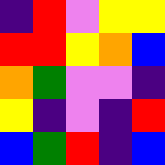[["indigo", "red", "violet", "yellow", "yellow"], ["red", "red", "yellow", "orange", "blue"], ["orange", "green", "violet", "violet", "indigo"], ["yellow", "indigo", "violet", "indigo", "red"], ["blue", "green", "red", "indigo", "blue"]]